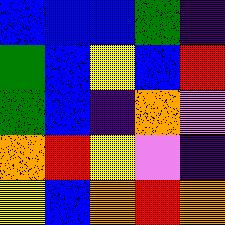[["blue", "blue", "blue", "green", "indigo"], ["green", "blue", "yellow", "blue", "red"], ["green", "blue", "indigo", "orange", "violet"], ["orange", "red", "yellow", "violet", "indigo"], ["yellow", "blue", "orange", "red", "orange"]]